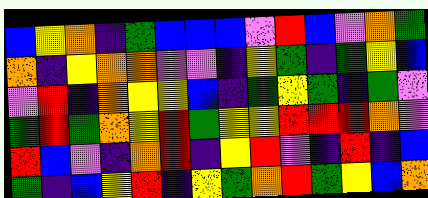[["blue", "yellow", "orange", "indigo", "green", "blue", "blue", "blue", "violet", "red", "blue", "violet", "orange", "green"], ["orange", "indigo", "yellow", "orange", "orange", "violet", "violet", "indigo", "yellow", "green", "indigo", "green", "yellow", "blue"], ["violet", "red", "indigo", "orange", "yellow", "yellow", "blue", "indigo", "green", "yellow", "green", "indigo", "green", "violet"], ["green", "red", "green", "orange", "yellow", "red", "green", "yellow", "yellow", "red", "red", "red", "orange", "violet"], ["red", "blue", "violet", "indigo", "orange", "red", "indigo", "yellow", "red", "violet", "indigo", "red", "indigo", "blue"], ["green", "indigo", "blue", "yellow", "red", "indigo", "yellow", "green", "orange", "red", "green", "yellow", "blue", "orange"]]